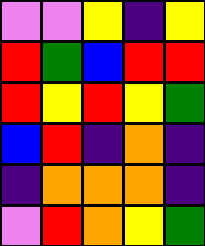[["violet", "violet", "yellow", "indigo", "yellow"], ["red", "green", "blue", "red", "red"], ["red", "yellow", "red", "yellow", "green"], ["blue", "red", "indigo", "orange", "indigo"], ["indigo", "orange", "orange", "orange", "indigo"], ["violet", "red", "orange", "yellow", "green"]]